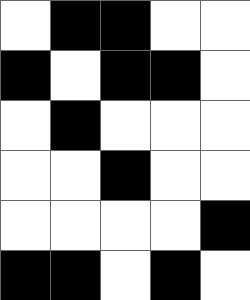[["white", "black", "black", "white", "white"], ["black", "white", "black", "black", "white"], ["white", "black", "white", "white", "white"], ["white", "white", "black", "white", "white"], ["white", "white", "white", "white", "black"], ["black", "black", "white", "black", "white"]]